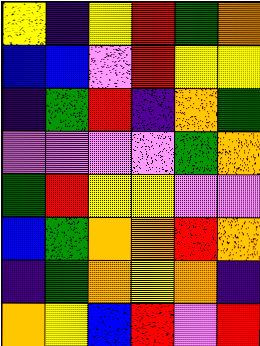[["yellow", "indigo", "yellow", "red", "green", "orange"], ["blue", "blue", "violet", "red", "yellow", "yellow"], ["indigo", "green", "red", "indigo", "orange", "green"], ["violet", "violet", "violet", "violet", "green", "orange"], ["green", "red", "yellow", "yellow", "violet", "violet"], ["blue", "green", "orange", "orange", "red", "orange"], ["indigo", "green", "orange", "yellow", "orange", "indigo"], ["orange", "yellow", "blue", "red", "violet", "red"]]